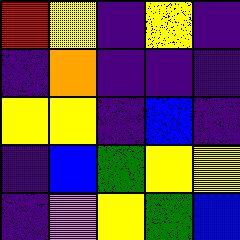[["red", "yellow", "indigo", "yellow", "indigo"], ["indigo", "orange", "indigo", "indigo", "indigo"], ["yellow", "yellow", "indigo", "blue", "indigo"], ["indigo", "blue", "green", "yellow", "yellow"], ["indigo", "violet", "yellow", "green", "blue"]]